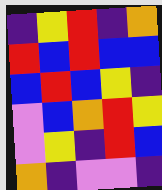[["indigo", "yellow", "red", "indigo", "orange"], ["red", "blue", "red", "blue", "blue"], ["blue", "red", "blue", "yellow", "indigo"], ["violet", "blue", "orange", "red", "yellow"], ["violet", "yellow", "indigo", "red", "blue"], ["orange", "indigo", "violet", "violet", "indigo"]]